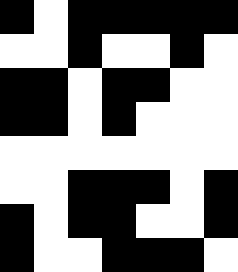[["black", "white", "black", "black", "black", "black", "black"], ["white", "white", "black", "white", "white", "black", "white"], ["black", "black", "white", "black", "black", "white", "white"], ["black", "black", "white", "black", "white", "white", "white"], ["white", "white", "white", "white", "white", "white", "white"], ["white", "white", "black", "black", "black", "white", "black"], ["black", "white", "black", "black", "white", "white", "black"], ["black", "white", "white", "black", "black", "black", "white"]]